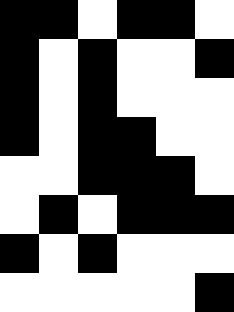[["black", "black", "white", "black", "black", "white"], ["black", "white", "black", "white", "white", "black"], ["black", "white", "black", "white", "white", "white"], ["black", "white", "black", "black", "white", "white"], ["white", "white", "black", "black", "black", "white"], ["white", "black", "white", "black", "black", "black"], ["black", "white", "black", "white", "white", "white"], ["white", "white", "white", "white", "white", "black"]]